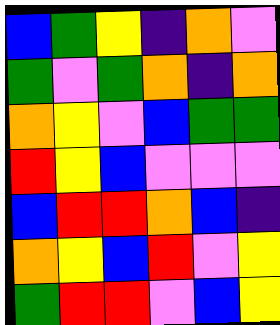[["blue", "green", "yellow", "indigo", "orange", "violet"], ["green", "violet", "green", "orange", "indigo", "orange"], ["orange", "yellow", "violet", "blue", "green", "green"], ["red", "yellow", "blue", "violet", "violet", "violet"], ["blue", "red", "red", "orange", "blue", "indigo"], ["orange", "yellow", "blue", "red", "violet", "yellow"], ["green", "red", "red", "violet", "blue", "yellow"]]